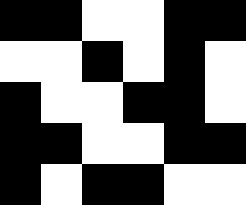[["black", "black", "white", "white", "black", "black"], ["white", "white", "black", "white", "black", "white"], ["black", "white", "white", "black", "black", "white"], ["black", "black", "white", "white", "black", "black"], ["black", "white", "black", "black", "white", "white"]]